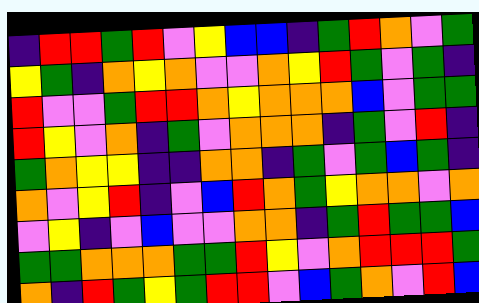[["indigo", "red", "red", "green", "red", "violet", "yellow", "blue", "blue", "indigo", "green", "red", "orange", "violet", "green"], ["yellow", "green", "indigo", "orange", "yellow", "orange", "violet", "violet", "orange", "yellow", "red", "green", "violet", "green", "indigo"], ["red", "violet", "violet", "green", "red", "red", "orange", "yellow", "orange", "orange", "orange", "blue", "violet", "green", "green"], ["red", "yellow", "violet", "orange", "indigo", "green", "violet", "orange", "orange", "orange", "indigo", "green", "violet", "red", "indigo"], ["green", "orange", "yellow", "yellow", "indigo", "indigo", "orange", "orange", "indigo", "green", "violet", "green", "blue", "green", "indigo"], ["orange", "violet", "yellow", "red", "indigo", "violet", "blue", "red", "orange", "green", "yellow", "orange", "orange", "violet", "orange"], ["violet", "yellow", "indigo", "violet", "blue", "violet", "violet", "orange", "orange", "indigo", "green", "red", "green", "green", "blue"], ["green", "green", "orange", "orange", "orange", "green", "green", "red", "yellow", "violet", "orange", "red", "red", "red", "green"], ["orange", "indigo", "red", "green", "yellow", "green", "red", "red", "violet", "blue", "green", "orange", "violet", "red", "blue"]]